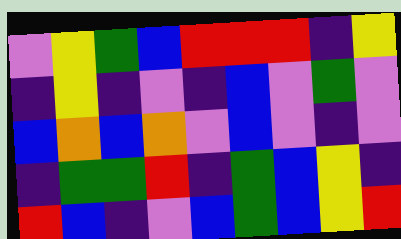[["violet", "yellow", "green", "blue", "red", "red", "red", "indigo", "yellow"], ["indigo", "yellow", "indigo", "violet", "indigo", "blue", "violet", "green", "violet"], ["blue", "orange", "blue", "orange", "violet", "blue", "violet", "indigo", "violet"], ["indigo", "green", "green", "red", "indigo", "green", "blue", "yellow", "indigo"], ["red", "blue", "indigo", "violet", "blue", "green", "blue", "yellow", "red"]]